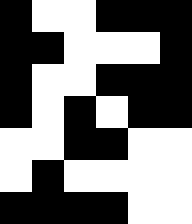[["black", "white", "white", "black", "black", "black"], ["black", "black", "white", "white", "white", "black"], ["black", "white", "white", "black", "black", "black"], ["black", "white", "black", "white", "black", "black"], ["white", "white", "black", "black", "white", "white"], ["white", "black", "white", "white", "white", "white"], ["black", "black", "black", "black", "white", "white"]]